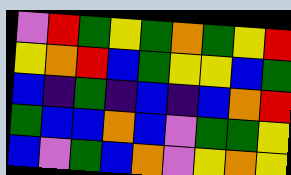[["violet", "red", "green", "yellow", "green", "orange", "green", "yellow", "red"], ["yellow", "orange", "red", "blue", "green", "yellow", "yellow", "blue", "green"], ["blue", "indigo", "green", "indigo", "blue", "indigo", "blue", "orange", "red"], ["green", "blue", "blue", "orange", "blue", "violet", "green", "green", "yellow"], ["blue", "violet", "green", "blue", "orange", "violet", "yellow", "orange", "yellow"]]